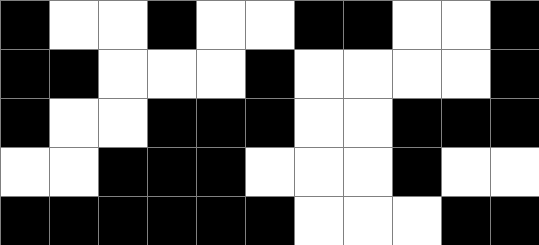[["black", "white", "white", "black", "white", "white", "black", "black", "white", "white", "black"], ["black", "black", "white", "white", "white", "black", "white", "white", "white", "white", "black"], ["black", "white", "white", "black", "black", "black", "white", "white", "black", "black", "black"], ["white", "white", "black", "black", "black", "white", "white", "white", "black", "white", "white"], ["black", "black", "black", "black", "black", "black", "white", "white", "white", "black", "black"]]